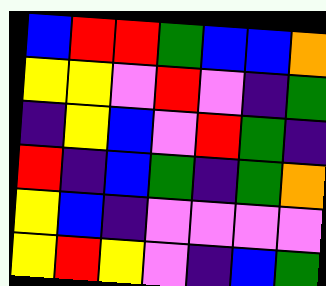[["blue", "red", "red", "green", "blue", "blue", "orange"], ["yellow", "yellow", "violet", "red", "violet", "indigo", "green"], ["indigo", "yellow", "blue", "violet", "red", "green", "indigo"], ["red", "indigo", "blue", "green", "indigo", "green", "orange"], ["yellow", "blue", "indigo", "violet", "violet", "violet", "violet"], ["yellow", "red", "yellow", "violet", "indigo", "blue", "green"]]